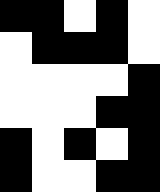[["black", "black", "white", "black", "white"], ["white", "black", "black", "black", "white"], ["white", "white", "white", "white", "black"], ["white", "white", "white", "black", "black"], ["black", "white", "black", "white", "black"], ["black", "white", "white", "black", "black"]]